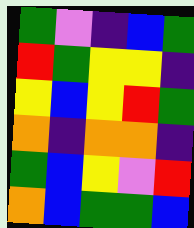[["green", "violet", "indigo", "blue", "green"], ["red", "green", "yellow", "yellow", "indigo"], ["yellow", "blue", "yellow", "red", "green"], ["orange", "indigo", "orange", "orange", "indigo"], ["green", "blue", "yellow", "violet", "red"], ["orange", "blue", "green", "green", "blue"]]